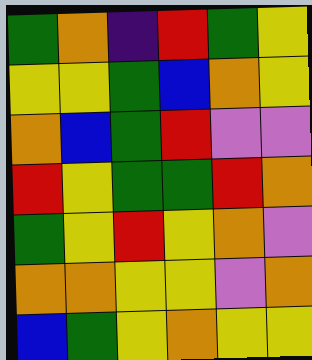[["green", "orange", "indigo", "red", "green", "yellow"], ["yellow", "yellow", "green", "blue", "orange", "yellow"], ["orange", "blue", "green", "red", "violet", "violet"], ["red", "yellow", "green", "green", "red", "orange"], ["green", "yellow", "red", "yellow", "orange", "violet"], ["orange", "orange", "yellow", "yellow", "violet", "orange"], ["blue", "green", "yellow", "orange", "yellow", "yellow"]]